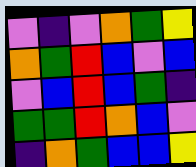[["violet", "indigo", "violet", "orange", "green", "yellow"], ["orange", "green", "red", "blue", "violet", "blue"], ["violet", "blue", "red", "blue", "green", "indigo"], ["green", "green", "red", "orange", "blue", "violet"], ["indigo", "orange", "green", "blue", "blue", "yellow"]]